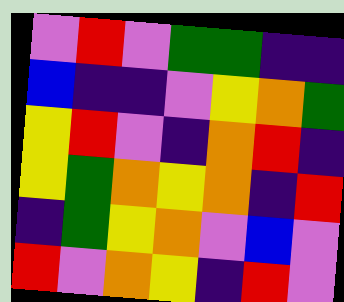[["violet", "red", "violet", "green", "green", "indigo", "indigo"], ["blue", "indigo", "indigo", "violet", "yellow", "orange", "green"], ["yellow", "red", "violet", "indigo", "orange", "red", "indigo"], ["yellow", "green", "orange", "yellow", "orange", "indigo", "red"], ["indigo", "green", "yellow", "orange", "violet", "blue", "violet"], ["red", "violet", "orange", "yellow", "indigo", "red", "violet"]]